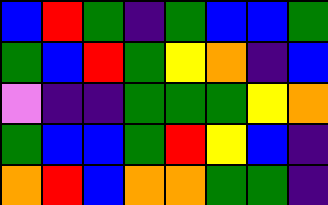[["blue", "red", "green", "indigo", "green", "blue", "blue", "green"], ["green", "blue", "red", "green", "yellow", "orange", "indigo", "blue"], ["violet", "indigo", "indigo", "green", "green", "green", "yellow", "orange"], ["green", "blue", "blue", "green", "red", "yellow", "blue", "indigo"], ["orange", "red", "blue", "orange", "orange", "green", "green", "indigo"]]